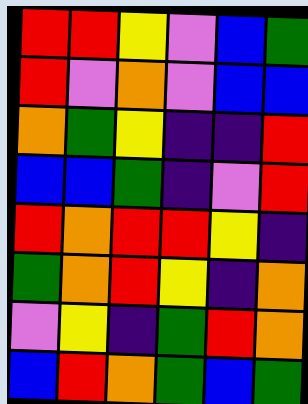[["red", "red", "yellow", "violet", "blue", "green"], ["red", "violet", "orange", "violet", "blue", "blue"], ["orange", "green", "yellow", "indigo", "indigo", "red"], ["blue", "blue", "green", "indigo", "violet", "red"], ["red", "orange", "red", "red", "yellow", "indigo"], ["green", "orange", "red", "yellow", "indigo", "orange"], ["violet", "yellow", "indigo", "green", "red", "orange"], ["blue", "red", "orange", "green", "blue", "green"]]